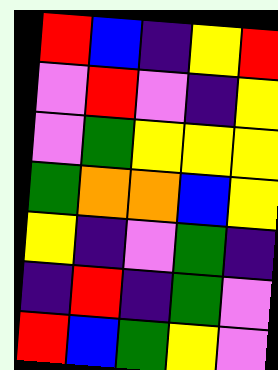[["red", "blue", "indigo", "yellow", "red"], ["violet", "red", "violet", "indigo", "yellow"], ["violet", "green", "yellow", "yellow", "yellow"], ["green", "orange", "orange", "blue", "yellow"], ["yellow", "indigo", "violet", "green", "indigo"], ["indigo", "red", "indigo", "green", "violet"], ["red", "blue", "green", "yellow", "violet"]]